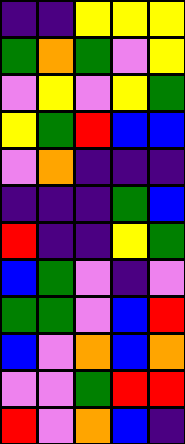[["indigo", "indigo", "yellow", "yellow", "yellow"], ["green", "orange", "green", "violet", "yellow"], ["violet", "yellow", "violet", "yellow", "green"], ["yellow", "green", "red", "blue", "blue"], ["violet", "orange", "indigo", "indigo", "indigo"], ["indigo", "indigo", "indigo", "green", "blue"], ["red", "indigo", "indigo", "yellow", "green"], ["blue", "green", "violet", "indigo", "violet"], ["green", "green", "violet", "blue", "red"], ["blue", "violet", "orange", "blue", "orange"], ["violet", "violet", "green", "red", "red"], ["red", "violet", "orange", "blue", "indigo"]]